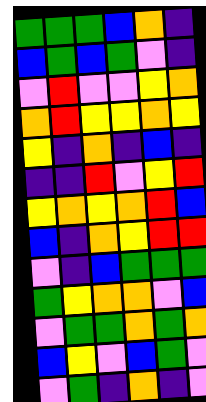[["green", "green", "green", "blue", "orange", "indigo"], ["blue", "green", "blue", "green", "violet", "indigo"], ["violet", "red", "violet", "violet", "yellow", "orange"], ["orange", "red", "yellow", "yellow", "orange", "yellow"], ["yellow", "indigo", "orange", "indigo", "blue", "indigo"], ["indigo", "indigo", "red", "violet", "yellow", "red"], ["yellow", "orange", "yellow", "orange", "red", "blue"], ["blue", "indigo", "orange", "yellow", "red", "red"], ["violet", "indigo", "blue", "green", "green", "green"], ["green", "yellow", "orange", "orange", "violet", "blue"], ["violet", "green", "green", "orange", "green", "orange"], ["blue", "yellow", "violet", "blue", "green", "violet"], ["violet", "green", "indigo", "orange", "indigo", "violet"]]